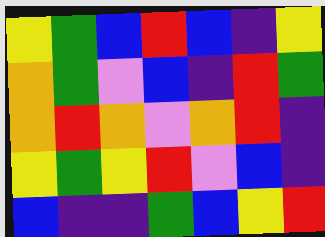[["yellow", "green", "blue", "red", "blue", "indigo", "yellow"], ["orange", "green", "violet", "blue", "indigo", "red", "green"], ["orange", "red", "orange", "violet", "orange", "red", "indigo"], ["yellow", "green", "yellow", "red", "violet", "blue", "indigo"], ["blue", "indigo", "indigo", "green", "blue", "yellow", "red"]]